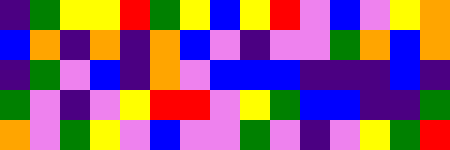[["indigo", "green", "yellow", "yellow", "red", "green", "yellow", "blue", "yellow", "red", "violet", "blue", "violet", "yellow", "orange"], ["blue", "orange", "indigo", "orange", "indigo", "orange", "blue", "violet", "indigo", "violet", "violet", "green", "orange", "blue", "orange"], ["indigo", "green", "violet", "blue", "indigo", "orange", "violet", "blue", "blue", "blue", "indigo", "indigo", "indigo", "blue", "indigo"], ["green", "violet", "indigo", "violet", "yellow", "red", "red", "violet", "yellow", "green", "blue", "blue", "indigo", "indigo", "green"], ["orange", "violet", "green", "yellow", "violet", "blue", "violet", "violet", "green", "violet", "indigo", "violet", "yellow", "green", "red"]]